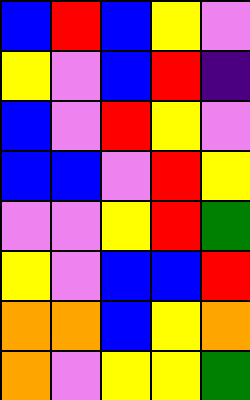[["blue", "red", "blue", "yellow", "violet"], ["yellow", "violet", "blue", "red", "indigo"], ["blue", "violet", "red", "yellow", "violet"], ["blue", "blue", "violet", "red", "yellow"], ["violet", "violet", "yellow", "red", "green"], ["yellow", "violet", "blue", "blue", "red"], ["orange", "orange", "blue", "yellow", "orange"], ["orange", "violet", "yellow", "yellow", "green"]]